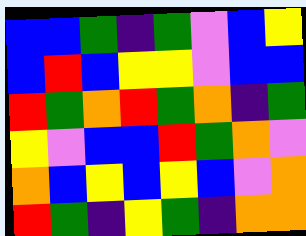[["blue", "blue", "green", "indigo", "green", "violet", "blue", "yellow"], ["blue", "red", "blue", "yellow", "yellow", "violet", "blue", "blue"], ["red", "green", "orange", "red", "green", "orange", "indigo", "green"], ["yellow", "violet", "blue", "blue", "red", "green", "orange", "violet"], ["orange", "blue", "yellow", "blue", "yellow", "blue", "violet", "orange"], ["red", "green", "indigo", "yellow", "green", "indigo", "orange", "orange"]]